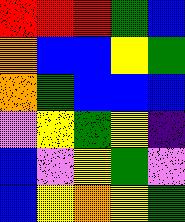[["red", "red", "red", "green", "blue"], ["orange", "blue", "blue", "yellow", "green"], ["orange", "green", "blue", "blue", "blue"], ["violet", "yellow", "green", "yellow", "indigo"], ["blue", "violet", "yellow", "green", "violet"], ["blue", "yellow", "orange", "yellow", "green"]]